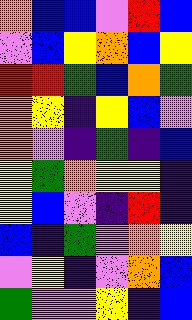[["orange", "blue", "blue", "violet", "red", "blue"], ["violet", "blue", "yellow", "orange", "blue", "yellow"], ["red", "red", "green", "blue", "orange", "green"], ["orange", "yellow", "indigo", "yellow", "blue", "violet"], ["orange", "violet", "indigo", "green", "indigo", "blue"], ["yellow", "green", "orange", "yellow", "yellow", "indigo"], ["yellow", "blue", "violet", "indigo", "red", "indigo"], ["blue", "indigo", "green", "violet", "orange", "yellow"], ["violet", "yellow", "indigo", "violet", "orange", "blue"], ["green", "violet", "violet", "yellow", "indigo", "blue"]]